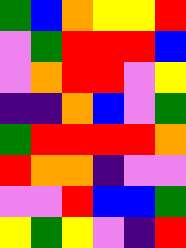[["green", "blue", "orange", "yellow", "yellow", "red"], ["violet", "green", "red", "red", "red", "blue"], ["violet", "orange", "red", "red", "violet", "yellow"], ["indigo", "indigo", "orange", "blue", "violet", "green"], ["green", "red", "red", "red", "red", "orange"], ["red", "orange", "orange", "indigo", "violet", "violet"], ["violet", "violet", "red", "blue", "blue", "green"], ["yellow", "green", "yellow", "violet", "indigo", "red"]]